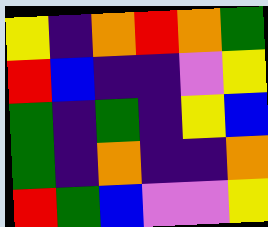[["yellow", "indigo", "orange", "red", "orange", "green"], ["red", "blue", "indigo", "indigo", "violet", "yellow"], ["green", "indigo", "green", "indigo", "yellow", "blue"], ["green", "indigo", "orange", "indigo", "indigo", "orange"], ["red", "green", "blue", "violet", "violet", "yellow"]]